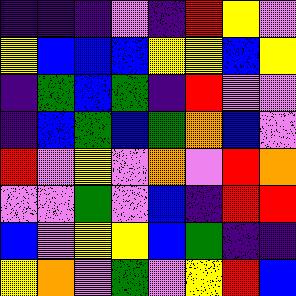[["indigo", "indigo", "indigo", "violet", "indigo", "red", "yellow", "violet"], ["yellow", "blue", "blue", "blue", "yellow", "yellow", "blue", "yellow"], ["indigo", "green", "blue", "green", "indigo", "red", "violet", "violet"], ["indigo", "blue", "green", "blue", "green", "orange", "blue", "violet"], ["red", "violet", "yellow", "violet", "orange", "violet", "red", "orange"], ["violet", "violet", "green", "violet", "blue", "indigo", "red", "red"], ["blue", "violet", "yellow", "yellow", "blue", "green", "indigo", "indigo"], ["yellow", "orange", "violet", "green", "violet", "yellow", "red", "blue"]]